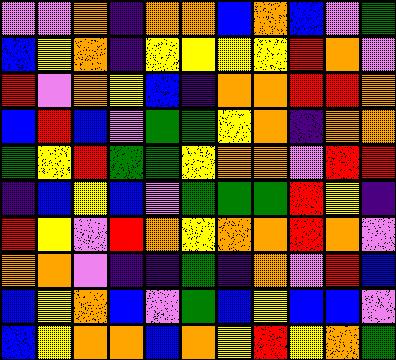[["violet", "violet", "orange", "indigo", "orange", "orange", "blue", "orange", "blue", "violet", "green"], ["blue", "yellow", "orange", "indigo", "yellow", "yellow", "yellow", "yellow", "red", "orange", "violet"], ["red", "violet", "orange", "yellow", "blue", "indigo", "orange", "orange", "red", "red", "orange"], ["blue", "red", "blue", "violet", "green", "green", "yellow", "orange", "indigo", "orange", "orange"], ["green", "yellow", "red", "green", "green", "yellow", "orange", "orange", "violet", "red", "red"], ["indigo", "blue", "yellow", "blue", "violet", "green", "green", "green", "red", "yellow", "indigo"], ["red", "yellow", "violet", "red", "orange", "yellow", "orange", "orange", "red", "orange", "violet"], ["orange", "orange", "violet", "indigo", "indigo", "green", "indigo", "orange", "violet", "red", "blue"], ["blue", "yellow", "orange", "blue", "violet", "green", "blue", "yellow", "blue", "blue", "violet"], ["blue", "yellow", "orange", "orange", "blue", "orange", "yellow", "red", "yellow", "orange", "green"]]